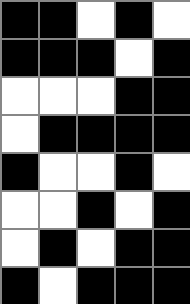[["black", "black", "white", "black", "white"], ["black", "black", "black", "white", "black"], ["white", "white", "white", "black", "black"], ["white", "black", "black", "black", "black"], ["black", "white", "white", "black", "white"], ["white", "white", "black", "white", "black"], ["white", "black", "white", "black", "black"], ["black", "white", "black", "black", "black"]]